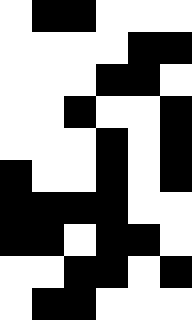[["white", "black", "black", "white", "white", "white"], ["white", "white", "white", "white", "black", "black"], ["white", "white", "white", "black", "black", "white"], ["white", "white", "black", "white", "white", "black"], ["white", "white", "white", "black", "white", "black"], ["black", "white", "white", "black", "white", "black"], ["black", "black", "black", "black", "white", "white"], ["black", "black", "white", "black", "black", "white"], ["white", "white", "black", "black", "white", "black"], ["white", "black", "black", "white", "white", "white"]]